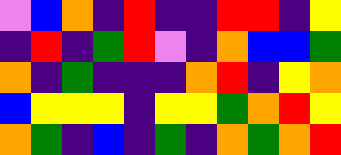[["violet", "blue", "orange", "indigo", "red", "indigo", "indigo", "red", "red", "indigo", "yellow"], ["indigo", "red", "indigo", "green", "red", "violet", "indigo", "orange", "blue", "blue", "green"], ["orange", "indigo", "green", "indigo", "indigo", "indigo", "orange", "red", "indigo", "yellow", "orange"], ["blue", "yellow", "yellow", "yellow", "indigo", "yellow", "yellow", "green", "orange", "red", "yellow"], ["orange", "green", "indigo", "blue", "indigo", "green", "indigo", "orange", "green", "orange", "red"]]